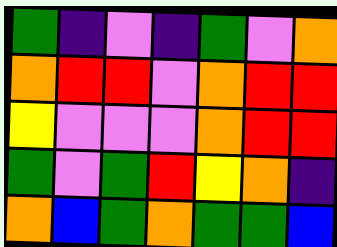[["green", "indigo", "violet", "indigo", "green", "violet", "orange"], ["orange", "red", "red", "violet", "orange", "red", "red"], ["yellow", "violet", "violet", "violet", "orange", "red", "red"], ["green", "violet", "green", "red", "yellow", "orange", "indigo"], ["orange", "blue", "green", "orange", "green", "green", "blue"]]